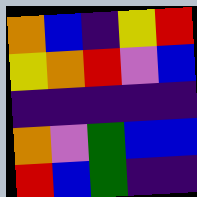[["orange", "blue", "indigo", "yellow", "red"], ["yellow", "orange", "red", "violet", "blue"], ["indigo", "indigo", "indigo", "indigo", "indigo"], ["orange", "violet", "green", "blue", "blue"], ["red", "blue", "green", "indigo", "indigo"]]